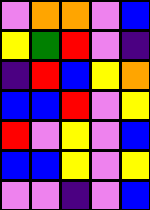[["violet", "orange", "orange", "violet", "blue"], ["yellow", "green", "red", "violet", "indigo"], ["indigo", "red", "blue", "yellow", "orange"], ["blue", "blue", "red", "violet", "yellow"], ["red", "violet", "yellow", "violet", "blue"], ["blue", "blue", "yellow", "violet", "yellow"], ["violet", "violet", "indigo", "violet", "blue"]]